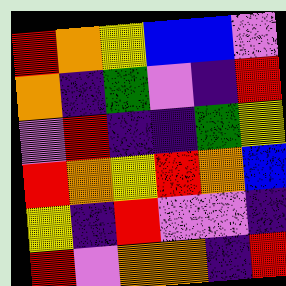[["red", "orange", "yellow", "blue", "blue", "violet"], ["orange", "indigo", "green", "violet", "indigo", "red"], ["violet", "red", "indigo", "indigo", "green", "yellow"], ["red", "orange", "yellow", "red", "orange", "blue"], ["yellow", "indigo", "red", "violet", "violet", "indigo"], ["red", "violet", "orange", "orange", "indigo", "red"]]